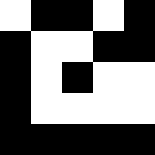[["white", "black", "black", "white", "black"], ["black", "white", "white", "black", "black"], ["black", "white", "black", "white", "white"], ["black", "white", "white", "white", "white"], ["black", "black", "black", "black", "black"]]